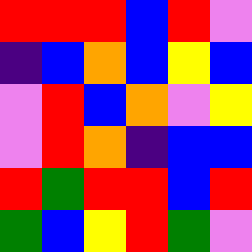[["red", "red", "red", "blue", "red", "violet"], ["indigo", "blue", "orange", "blue", "yellow", "blue"], ["violet", "red", "blue", "orange", "violet", "yellow"], ["violet", "red", "orange", "indigo", "blue", "blue"], ["red", "green", "red", "red", "blue", "red"], ["green", "blue", "yellow", "red", "green", "violet"]]